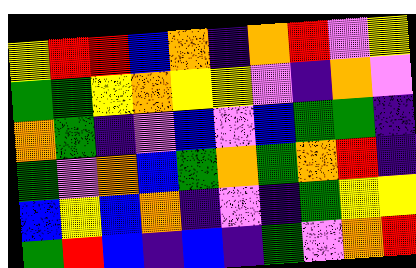[["yellow", "red", "red", "blue", "orange", "indigo", "orange", "red", "violet", "yellow"], ["green", "green", "yellow", "orange", "yellow", "yellow", "violet", "indigo", "orange", "violet"], ["orange", "green", "indigo", "violet", "blue", "violet", "blue", "green", "green", "indigo"], ["green", "violet", "orange", "blue", "green", "orange", "green", "orange", "red", "indigo"], ["blue", "yellow", "blue", "orange", "indigo", "violet", "indigo", "green", "yellow", "yellow"], ["green", "red", "blue", "indigo", "blue", "indigo", "green", "violet", "orange", "red"]]